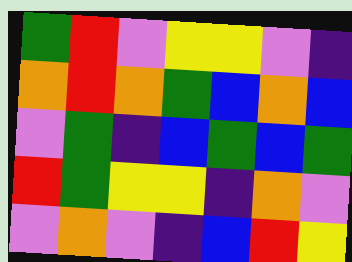[["green", "red", "violet", "yellow", "yellow", "violet", "indigo"], ["orange", "red", "orange", "green", "blue", "orange", "blue"], ["violet", "green", "indigo", "blue", "green", "blue", "green"], ["red", "green", "yellow", "yellow", "indigo", "orange", "violet"], ["violet", "orange", "violet", "indigo", "blue", "red", "yellow"]]